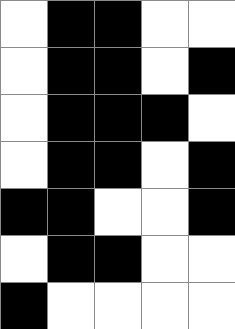[["white", "black", "black", "white", "white"], ["white", "black", "black", "white", "black"], ["white", "black", "black", "black", "white"], ["white", "black", "black", "white", "black"], ["black", "black", "white", "white", "black"], ["white", "black", "black", "white", "white"], ["black", "white", "white", "white", "white"]]